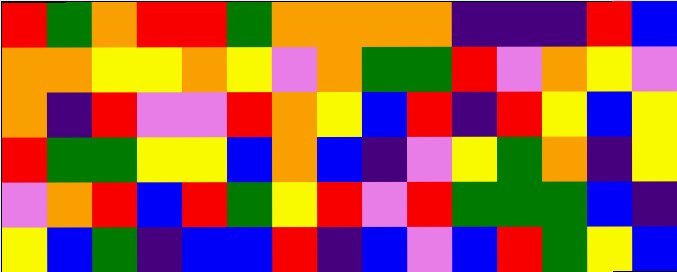[["red", "green", "orange", "red", "red", "green", "orange", "orange", "orange", "orange", "indigo", "indigo", "indigo", "red", "blue"], ["orange", "orange", "yellow", "yellow", "orange", "yellow", "violet", "orange", "green", "green", "red", "violet", "orange", "yellow", "violet"], ["orange", "indigo", "red", "violet", "violet", "red", "orange", "yellow", "blue", "red", "indigo", "red", "yellow", "blue", "yellow"], ["red", "green", "green", "yellow", "yellow", "blue", "orange", "blue", "indigo", "violet", "yellow", "green", "orange", "indigo", "yellow"], ["violet", "orange", "red", "blue", "red", "green", "yellow", "red", "violet", "red", "green", "green", "green", "blue", "indigo"], ["yellow", "blue", "green", "indigo", "blue", "blue", "red", "indigo", "blue", "violet", "blue", "red", "green", "yellow", "blue"]]